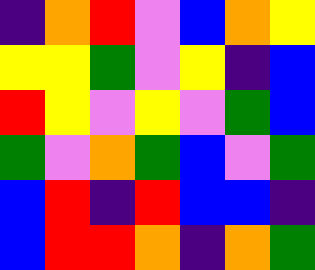[["indigo", "orange", "red", "violet", "blue", "orange", "yellow"], ["yellow", "yellow", "green", "violet", "yellow", "indigo", "blue"], ["red", "yellow", "violet", "yellow", "violet", "green", "blue"], ["green", "violet", "orange", "green", "blue", "violet", "green"], ["blue", "red", "indigo", "red", "blue", "blue", "indigo"], ["blue", "red", "red", "orange", "indigo", "orange", "green"]]